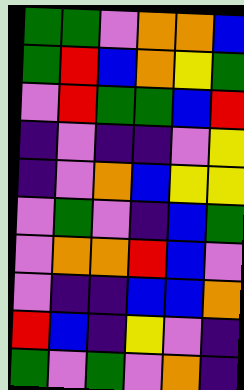[["green", "green", "violet", "orange", "orange", "blue"], ["green", "red", "blue", "orange", "yellow", "green"], ["violet", "red", "green", "green", "blue", "red"], ["indigo", "violet", "indigo", "indigo", "violet", "yellow"], ["indigo", "violet", "orange", "blue", "yellow", "yellow"], ["violet", "green", "violet", "indigo", "blue", "green"], ["violet", "orange", "orange", "red", "blue", "violet"], ["violet", "indigo", "indigo", "blue", "blue", "orange"], ["red", "blue", "indigo", "yellow", "violet", "indigo"], ["green", "violet", "green", "violet", "orange", "indigo"]]